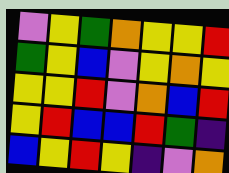[["violet", "yellow", "green", "orange", "yellow", "yellow", "red"], ["green", "yellow", "blue", "violet", "yellow", "orange", "yellow"], ["yellow", "yellow", "red", "violet", "orange", "blue", "red"], ["yellow", "red", "blue", "blue", "red", "green", "indigo"], ["blue", "yellow", "red", "yellow", "indigo", "violet", "orange"]]